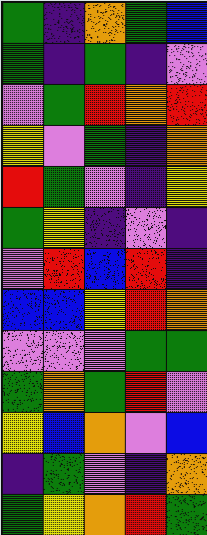[["green", "indigo", "orange", "green", "blue"], ["green", "indigo", "green", "indigo", "violet"], ["violet", "green", "red", "orange", "red"], ["yellow", "violet", "green", "indigo", "orange"], ["red", "green", "violet", "indigo", "yellow"], ["green", "yellow", "indigo", "violet", "indigo"], ["violet", "red", "blue", "red", "indigo"], ["blue", "blue", "yellow", "red", "orange"], ["violet", "violet", "violet", "green", "green"], ["green", "orange", "green", "red", "violet"], ["yellow", "blue", "orange", "violet", "blue"], ["indigo", "green", "violet", "indigo", "orange"], ["green", "yellow", "orange", "red", "green"]]